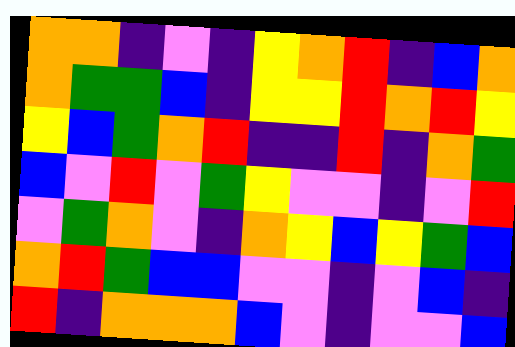[["orange", "orange", "indigo", "violet", "indigo", "yellow", "orange", "red", "indigo", "blue", "orange"], ["orange", "green", "green", "blue", "indigo", "yellow", "yellow", "red", "orange", "red", "yellow"], ["yellow", "blue", "green", "orange", "red", "indigo", "indigo", "red", "indigo", "orange", "green"], ["blue", "violet", "red", "violet", "green", "yellow", "violet", "violet", "indigo", "violet", "red"], ["violet", "green", "orange", "violet", "indigo", "orange", "yellow", "blue", "yellow", "green", "blue"], ["orange", "red", "green", "blue", "blue", "violet", "violet", "indigo", "violet", "blue", "indigo"], ["red", "indigo", "orange", "orange", "orange", "blue", "violet", "indigo", "violet", "violet", "blue"]]